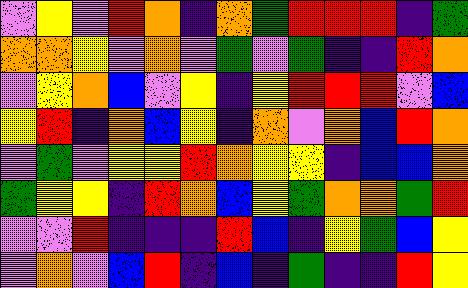[["violet", "yellow", "violet", "red", "orange", "indigo", "orange", "green", "red", "red", "red", "indigo", "green"], ["orange", "orange", "yellow", "violet", "orange", "violet", "green", "violet", "green", "indigo", "indigo", "red", "orange"], ["violet", "yellow", "orange", "blue", "violet", "yellow", "indigo", "yellow", "red", "red", "red", "violet", "blue"], ["yellow", "red", "indigo", "orange", "blue", "yellow", "indigo", "orange", "violet", "orange", "blue", "red", "orange"], ["violet", "green", "violet", "yellow", "yellow", "red", "orange", "yellow", "yellow", "indigo", "blue", "blue", "orange"], ["green", "yellow", "yellow", "indigo", "red", "orange", "blue", "yellow", "green", "orange", "orange", "green", "red"], ["violet", "violet", "red", "indigo", "indigo", "indigo", "red", "blue", "indigo", "yellow", "green", "blue", "yellow"], ["violet", "orange", "violet", "blue", "red", "indigo", "blue", "indigo", "green", "indigo", "indigo", "red", "yellow"]]